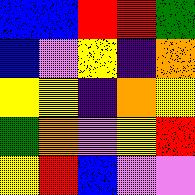[["blue", "blue", "red", "red", "green"], ["blue", "violet", "yellow", "indigo", "orange"], ["yellow", "yellow", "indigo", "orange", "yellow"], ["green", "orange", "violet", "yellow", "red"], ["yellow", "red", "blue", "violet", "violet"]]